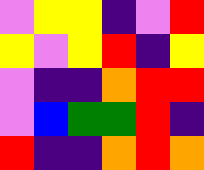[["violet", "yellow", "yellow", "indigo", "violet", "red"], ["yellow", "violet", "yellow", "red", "indigo", "yellow"], ["violet", "indigo", "indigo", "orange", "red", "red"], ["violet", "blue", "green", "green", "red", "indigo"], ["red", "indigo", "indigo", "orange", "red", "orange"]]